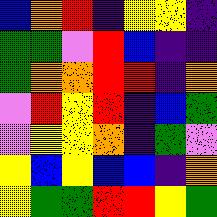[["blue", "orange", "red", "indigo", "yellow", "yellow", "indigo"], ["green", "green", "violet", "red", "blue", "indigo", "indigo"], ["green", "orange", "orange", "red", "red", "indigo", "orange"], ["violet", "red", "yellow", "red", "indigo", "blue", "green"], ["violet", "yellow", "yellow", "orange", "indigo", "green", "violet"], ["yellow", "blue", "yellow", "blue", "blue", "indigo", "orange"], ["yellow", "green", "green", "red", "red", "yellow", "green"]]